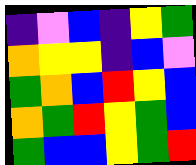[["indigo", "violet", "blue", "indigo", "yellow", "green"], ["orange", "yellow", "yellow", "indigo", "blue", "violet"], ["green", "orange", "blue", "red", "yellow", "blue"], ["orange", "green", "red", "yellow", "green", "blue"], ["green", "blue", "blue", "yellow", "green", "red"]]